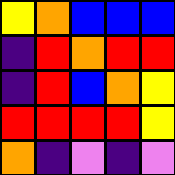[["yellow", "orange", "blue", "blue", "blue"], ["indigo", "red", "orange", "red", "red"], ["indigo", "red", "blue", "orange", "yellow"], ["red", "red", "red", "red", "yellow"], ["orange", "indigo", "violet", "indigo", "violet"]]